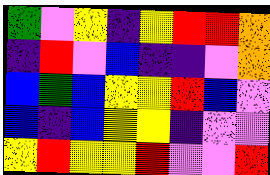[["green", "violet", "yellow", "indigo", "yellow", "red", "red", "orange"], ["indigo", "red", "violet", "blue", "indigo", "indigo", "violet", "orange"], ["blue", "green", "blue", "yellow", "yellow", "red", "blue", "violet"], ["blue", "indigo", "blue", "yellow", "yellow", "indigo", "violet", "violet"], ["yellow", "red", "yellow", "yellow", "red", "violet", "violet", "red"]]